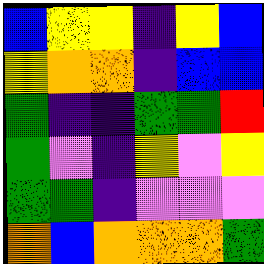[["blue", "yellow", "yellow", "indigo", "yellow", "blue"], ["yellow", "orange", "orange", "indigo", "blue", "blue"], ["green", "indigo", "indigo", "green", "green", "red"], ["green", "violet", "indigo", "yellow", "violet", "yellow"], ["green", "green", "indigo", "violet", "violet", "violet"], ["orange", "blue", "orange", "orange", "orange", "green"]]